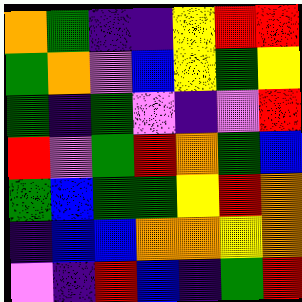[["orange", "green", "indigo", "indigo", "yellow", "red", "red"], ["green", "orange", "violet", "blue", "yellow", "green", "yellow"], ["green", "indigo", "green", "violet", "indigo", "violet", "red"], ["red", "violet", "green", "red", "orange", "green", "blue"], ["green", "blue", "green", "green", "yellow", "red", "orange"], ["indigo", "blue", "blue", "orange", "orange", "yellow", "orange"], ["violet", "indigo", "red", "blue", "indigo", "green", "red"]]